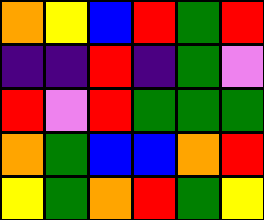[["orange", "yellow", "blue", "red", "green", "red"], ["indigo", "indigo", "red", "indigo", "green", "violet"], ["red", "violet", "red", "green", "green", "green"], ["orange", "green", "blue", "blue", "orange", "red"], ["yellow", "green", "orange", "red", "green", "yellow"]]